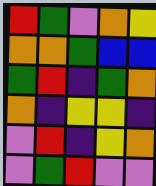[["red", "green", "violet", "orange", "yellow"], ["orange", "orange", "green", "blue", "blue"], ["green", "red", "indigo", "green", "orange"], ["orange", "indigo", "yellow", "yellow", "indigo"], ["violet", "red", "indigo", "yellow", "orange"], ["violet", "green", "red", "violet", "violet"]]